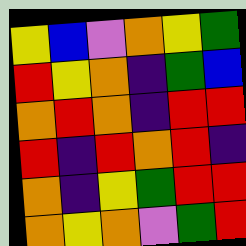[["yellow", "blue", "violet", "orange", "yellow", "green"], ["red", "yellow", "orange", "indigo", "green", "blue"], ["orange", "red", "orange", "indigo", "red", "red"], ["red", "indigo", "red", "orange", "red", "indigo"], ["orange", "indigo", "yellow", "green", "red", "red"], ["orange", "yellow", "orange", "violet", "green", "red"]]